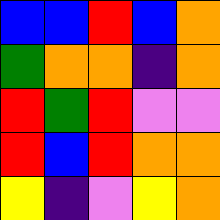[["blue", "blue", "red", "blue", "orange"], ["green", "orange", "orange", "indigo", "orange"], ["red", "green", "red", "violet", "violet"], ["red", "blue", "red", "orange", "orange"], ["yellow", "indigo", "violet", "yellow", "orange"]]